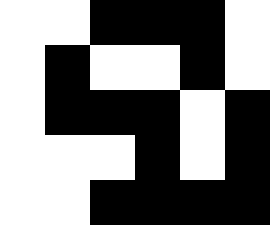[["white", "white", "black", "black", "black", "white"], ["white", "black", "white", "white", "black", "white"], ["white", "black", "black", "black", "white", "black"], ["white", "white", "white", "black", "white", "black"], ["white", "white", "black", "black", "black", "black"]]